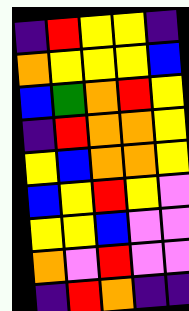[["indigo", "red", "yellow", "yellow", "indigo"], ["orange", "yellow", "yellow", "yellow", "blue"], ["blue", "green", "orange", "red", "yellow"], ["indigo", "red", "orange", "orange", "yellow"], ["yellow", "blue", "orange", "orange", "yellow"], ["blue", "yellow", "red", "yellow", "violet"], ["yellow", "yellow", "blue", "violet", "violet"], ["orange", "violet", "red", "violet", "violet"], ["indigo", "red", "orange", "indigo", "indigo"]]